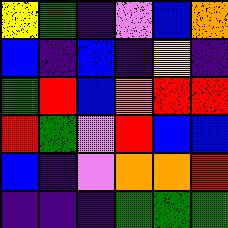[["yellow", "green", "indigo", "violet", "blue", "orange"], ["blue", "indigo", "blue", "indigo", "yellow", "indigo"], ["green", "red", "blue", "orange", "red", "red"], ["red", "green", "violet", "red", "blue", "blue"], ["blue", "indigo", "violet", "orange", "orange", "red"], ["indigo", "indigo", "indigo", "green", "green", "green"]]